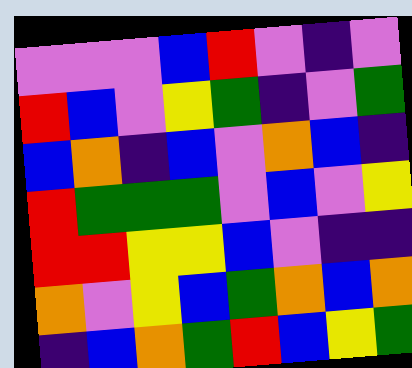[["violet", "violet", "violet", "blue", "red", "violet", "indigo", "violet"], ["red", "blue", "violet", "yellow", "green", "indigo", "violet", "green"], ["blue", "orange", "indigo", "blue", "violet", "orange", "blue", "indigo"], ["red", "green", "green", "green", "violet", "blue", "violet", "yellow"], ["red", "red", "yellow", "yellow", "blue", "violet", "indigo", "indigo"], ["orange", "violet", "yellow", "blue", "green", "orange", "blue", "orange"], ["indigo", "blue", "orange", "green", "red", "blue", "yellow", "green"]]